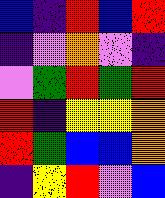[["blue", "indigo", "red", "blue", "red"], ["indigo", "violet", "orange", "violet", "indigo"], ["violet", "green", "red", "green", "red"], ["red", "indigo", "yellow", "yellow", "orange"], ["red", "green", "blue", "blue", "orange"], ["indigo", "yellow", "red", "violet", "blue"]]